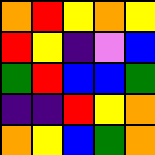[["orange", "red", "yellow", "orange", "yellow"], ["red", "yellow", "indigo", "violet", "blue"], ["green", "red", "blue", "blue", "green"], ["indigo", "indigo", "red", "yellow", "orange"], ["orange", "yellow", "blue", "green", "orange"]]